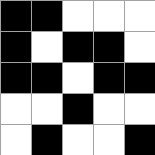[["black", "black", "white", "white", "white"], ["black", "white", "black", "black", "white"], ["black", "black", "white", "black", "black"], ["white", "white", "black", "white", "white"], ["white", "black", "white", "white", "black"]]